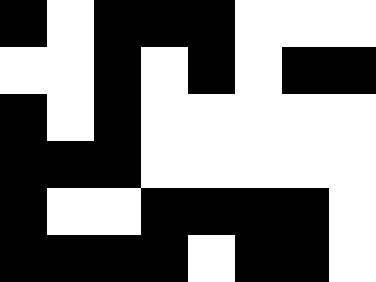[["black", "white", "black", "black", "black", "white", "white", "white"], ["white", "white", "black", "white", "black", "white", "black", "black"], ["black", "white", "black", "white", "white", "white", "white", "white"], ["black", "black", "black", "white", "white", "white", "white", "white"], ["black", "white", "white", "black", "black", "black", "black", "white"], ["black", "black", "black", "black", "white", "black", "black", "white"]]